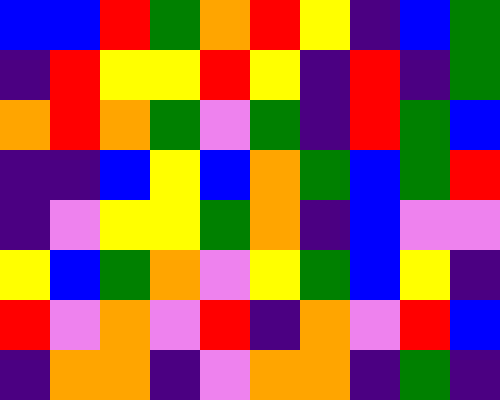[["blue", "blue", "red", "green", "orange", "red", "yellow", "indigo", "blue", "green"], ["indigo", "red", "yellow", "yellow", "red", "yellow", "indigo", "red", "indigo", "green"], ["orange", "red", "orange", "green", "violet", "green", "indigo", "red", "green", "blue"], ["indigo", "indigo", "blue", "yellow", "blue", "orange", "green", "blue", "green", "red"], ["indigo", "violet", "yellow", "yellow", "green", "orange", "indigo", "blue", "violet", "violet"], ["yellow", "blue", "green", "orange", "violet", "yellow", "green", "blue", "yellow", "indigo"], ["red", "violet", "orange", "violet", "red", "indigo", "orange", "violet", "red", "blue"], ["indigo", "orange", "orange", "indigo", "violet", "orange", "orange", "indigo", "green", "indigo"]]